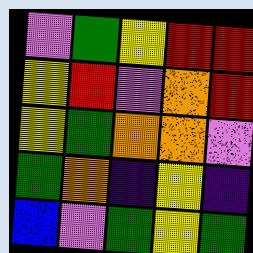[["violet", "green", "yellow", "red", "red"], ["yellow", "red", "violet", "orange", "red"], ["yellow", "green", "orange", "orange", "violet"], ["green", "orange", "indigo", "yellow", "indigo"], ["blue", "violet", "green", "yellow", "green"]]